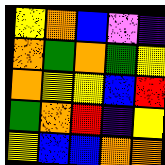[["yellow", "orange", "blue", "violet", "indigo"], ["orange", "green", "orange", "green", "yellow"], ["orange", "yellow", "yellow", "blue", "red"], ["green", "orange", "red", "indigo", "yellow"], ["yellow", "blue", "blue", "orange", "orange"]]